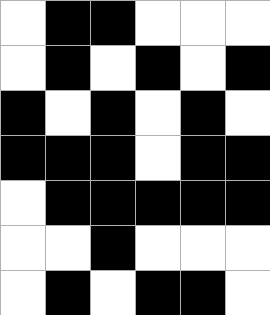[["white", "black", "black", "white", "white", "white"], ["white", "black", "white", "black", "white", "black"], ["black", "white", "black", "white", "black", "white"], ["black", "black", "black", "white", "black", "black"], ["white", "black", "black", "black", "black", "black"], ["white", "white", "black", "white", "white", "white"], ["white", "black", "white", "black", "black", "white"]]